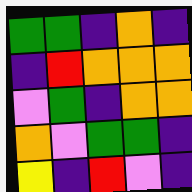[["green", "green", "indigo", "orange", "indigo"], ["indigo", "red", "orange", "orange", "orange"], ["violet", "green", "indigo", "orange", "orange"], ["orange", "violet", "green", "green", "indigo"], ["yellow", "indigo", "red", "violet", "indigo"]]